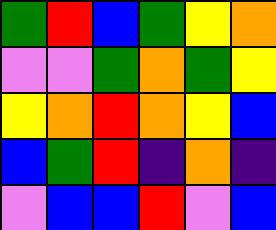[["green", "red", "blue", "green", "yellow", "orange"], ["violet", "violet", "green", "orange", "green", "yellow"], ["yellow", "orange", "red", "orange", "yellow", "blue"], ["blue", "green", "red", "indigo", "orange", "indigo"], ["violet", "blue", "blue", "red", "violet", "blue"]]